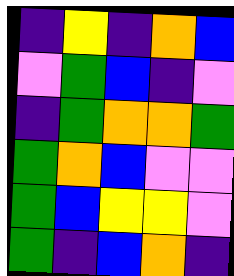[["indigo", "yellow", "indigo", "orange", "blue"], ["violet", "green", "blue", "indigo", "violet"], ["indigo", "green", "orange", "orange", "green"], ["green", "orange", "blue", "violet", "violet"], ["green", "blue", "yellow", "yellow", "violet"], ["green", "indigo", "blue", "orange", "indigo"]]